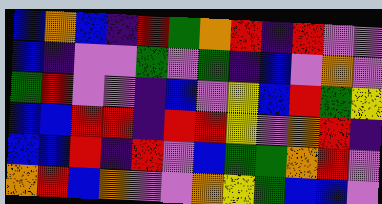[["blue", "orange", "blue", "indigo", "red", "green", "orange", "red", "indigo", "red", "violet", "violet"], ["blue", "indigo", "violet", "violet", "green", "violet", "green", "indigo", "blue", "violet", "orange", "violet"], ["green", "red", "violet", "violet", "indigo", "blue", "violet", "yellow", "blue", "red", "green", "yellow"], ["blue", "blue", "red", "red", "indigo", "red", "red", "yellow", "violet", "orange", "red", "indigo"], ["blue", "blue", "red", "indigo", "red", "violet", "blue", "green", "green", "orange", "red", "violet"], ["orange", "red", "blue", "orange", "violet", "violet", "orange", "yellow", "green", "blue", "blue", "violet"]]